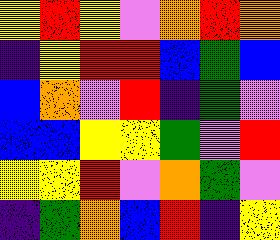[["yellow", "red", "yellow", "violet", "orange", "red", "orange"], ["indigo", "yellow", "red", "red", "blue", "green", "blue"], ["blue", "orange", "violet", "red", "indigo", "green", "violet"], ["blue", "blue", "yellow", "yellow", "green", "violet", "red"], ["yellow", "yellow", "red", "violet", "orange", "green", "violet"], ["indigo", "green", "orange", "blue", "red", "indigo", "yellow"]]